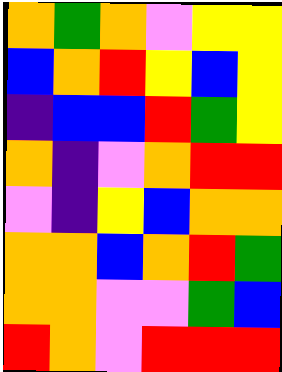[["orange", "green", "orange", "violet", "yellow", "yellow"], ["blue", "orange", "red", "yellow", "blue", "yellow"], ["indigo", "blue", "blue", "red", "green", "yellow"], ["orange", "indigo", "violet", "orange", "red", "red"], ["violet", "indigo", "yellow", "blue", "orange", "orange"], ["orange", "orange", "blue", "orange", "red", "green"], ["orange", "orange", "violet", "violet", "green", "blue"], ["red", "orange", "violet", "red", "red", "red"]]